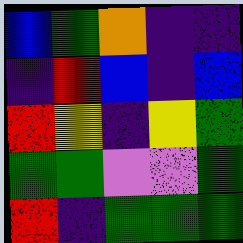[["blue", "green", "orange", "indigo", "indigo"], ["indigo", "red", "blue", "indigo", "blue"], ["red", "yellow", "indigo", "yellow", "green"], ["green", "green", "violet", "violet", "green"], ["red", "indigo", "green", "green", "green"]]